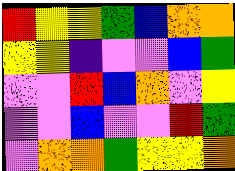[["red", "yellow", "yellow", "green", "blue", "orange", "orange"], ["yellow", "yellow", "indigo", "violet", "violet", "blue", "green"], ["violet", "violet", "red", "blue", "orange", "violet", "yellow"], ["violet", "violet", "blue", "violet", "violet", "red", "green"], ["violet", "orange", "orange", "green", "yellow", "yellow", "orange"]]